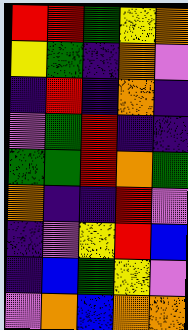[["red", "red", "green", "yellow", "orange"], ["yellow", "green", "indigo", "orange", "violet"], ["indigo", "red", "indigo", "orange", "indigo"], ["violet", "green", "red", "indigo", "indigo"], ["green", "green", "red", "orange", "green"], ["orange", "indigo", "indigo", "red", "violet"], ["indigo", "violet", "yellow", "red", "blue"], ["indigo", "blue", "green", "yellow", "violet"], ["violet", "orange", "blue", "orange", "orange"]]